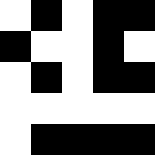[["white", "black", "white", "black", "black"], ["black", "white", "white", "black", "white"], ["white", "black", "white", "black", "black"], ["white", "white", "white", "white", "white"], ["white", "black", "black", "black", "black"]]